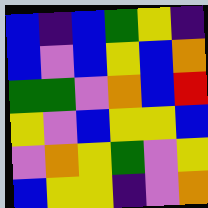[["blue", "indigo", "blue", "green", "yellow", "indigo"], ["blue", "violet", "blue", "yellow", "blue", "orange"], ["green", "green", "violet", "orange", "blue", "red"], ["yellow", "violet", "blue", "yellow", "yellow", "blue"], ["violet", "orange", "yellow", "green", "violet", "yellow"], ["blue", "yellow", "yellow", "indigo", "violet", "orange"]]